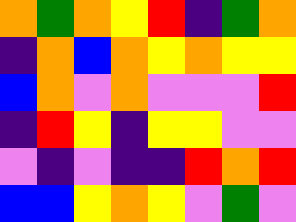[["orange", "green", "orange", "yellow", "red", "indigo", "green", "orange"], ["indigo", "orange", "blue", "orange", "yellow", "orange", "yellow", "yellow"], ["blue", "orange", "violet", "orange", "violet", "violet", "violet", "red"], ["indigo", "red", "yellow", "indigo", "yellow", "yellow", "violet", "violet"], ["violet", "indigo", "violet", "indigo", "indigo", "red", "orange", "red"], ["blue", "blue", "yellow", "orange", "yellow", "violet", "green", "violet"]]